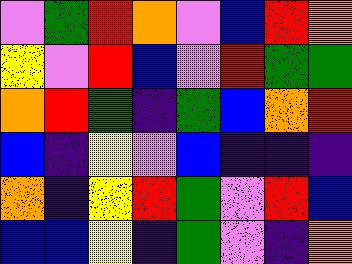[["violet", "green", "red", "orange", "violet", "blue", "red", "orange"], ["yellow", "violet", "red", "blue", "violet", "red", "green", "green"], ["orange", "red", "green", "indigo", "green", "blue", "orange", "red"], ["blue", "indigo", "yellow", "violet", "blue", "indigo", "indigo", "indigo"], ["orange", "indigo", "yellow", "red", "green", "violet", "red", "blue"], ["blue", "blue", "yellow", "indigo", "green", "violet", "indigo", "orange"]]